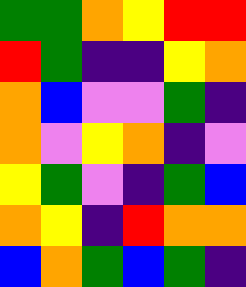[["green", "green", "orange", "yellow", "red", "red"], ["red", "green", "indigo", "indigo", "yellow", "orange"], ["orange", "blue", "violet", "violet", "green", "indigo"], ["orange", "violet", "yellow", "orange", "indigo", "violet"], ["yellow", "green", "violet", "indigo", "green", "blue"], ["orange", "yellow", "indigo", "red", "orange", "orange"], ["blue", "orange", "green", "blue", "green", "indigo"]]